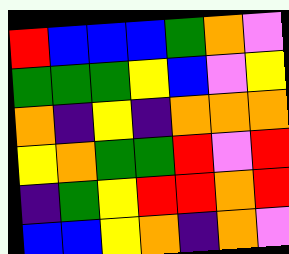[["red", "blue", "blue", "blue", "green", "orange", "violet"], ["green", "green", "green", "yellow", "blue", "violet", "yellow"], ["orange", "indigo", "yellow", "indigo", "orange", "orange", "orange"], ["yellow", "orange", "green", "green", "red", "violet", "red"], ["indigo", "green", "yellow", "red", "red", "orange", "red"], ["blue", "blue", "yellow", "orange", "indigo", "orange", "violet"]]